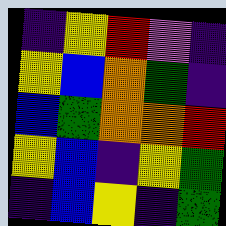[["indigo", "yellow", "red", "violet", "indigo"], ["yellow", "blue", "orange", "green", "indigo"], ["blue", "green", "orange", "orange", "red"], ["yellow", "blue", "indigo", "yellow", "green"], ["indigo", "blue", "yellow", "indigo", "green"]]